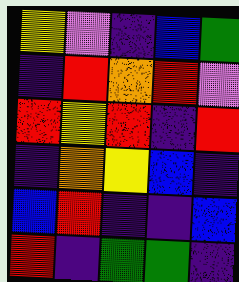[["yellow", "violet", "indigo", "blue", "green"], ["indigo", "red", "orange", "red", "violet"], ["red", "yellow", "red", "indigo", "red"], ["indigo", "orange", "yellow", "blue", "indigo"], ["blue", "red", "indigo", "indigo", "blue"], ["red", "indigo", "green", "green", "indigo"]]